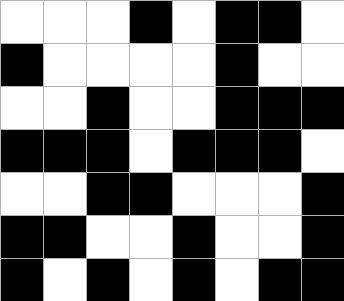[["white", "white", "white", "black", "white", "black", "black", "white"], ["black", "white", "white", "white", "white", "black", "white", "white"], ["white", "white", "black", "white", "white", "black", "black", "black"], ["black", "black", "black", "white", "black", "black", "black", "white"], ["white", "white", "black", "black", "white", "white", "white", "black"], ["black", "black", "white", "white", "black", "white", "white", "black"], ["black", "white", "black", "white", "black", "white", "black", "black"]]